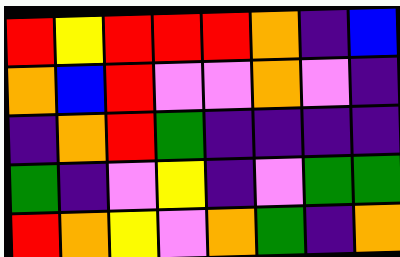[["red", "yellow", "red", "red", "red", "orange", "indigo", "blue"], ["orange", "blue", "red", "violet", "violet", "orange", "violet", "indigo"], ["indigo", "orange", "red", "green", "indigo", "indigo", "indigo", "indigo"], ["green", "indigo", "violet", "yellow", "indigo", "violet", "green", "green"], ["red", "orange", "yellow", "violet", "orange", "green", "indigo", "orange"]]